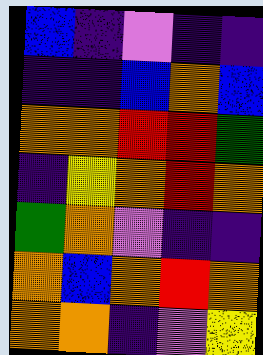[["blue", "indigo", "violet", "indigo", "indigo"], ["indigo", "indigo", "blue", "orange", "blue"], ["orange", "orange", "red", "red", "green"], ["indigo", "yellow", "orange", "red", "orange"], ["green", "orange", "violet", "indigo", "indigo"], ["orange", "blue", "orange", "red", "orange"], ["orange", "orange", "indigo", "violet", "yellow"]]